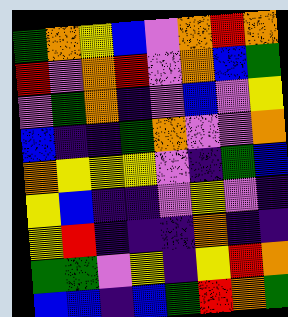[["green", "orange", "yellow", "blue", "violet", "orange", "red", "orange"], ["red", "violet", "orange", "red", "violet", "orange", "blue", "green"], ["violet", "green", "orange", "indigo", "violet", "blue", "violet", "yellow"], ["blue", "indigo", "indigo", "green", "orange", "violet", "violet", "orange"], ["orange", "yellow", "yellow", "yellow", "violet", "indigo", "green", "blue"], ["yellow", "blue", "indigo", "indigo", "violet", "yellow", "violet", "indigo"], ["yellow", "red", "indigo", "indigo", "indigo", "orange", "indigo", "indigo"], ["green", "green", "violet", "yellow", "indigo", "yellow", "red", "orange"], ["blue", "blue", "indigo", "blue", "green", "red", "orange", "green"]]